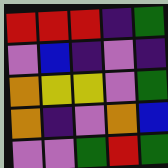[["red", "red", "red", "indigo", "green"], ["violet", "blue", "indigo", "violet", "indigo"], ["orange", "yellow", "yellow", "violet", "green"], ["orange", "indigo", "violet", "orange", "blue"], ["violet", "violet", "green", "red", "green"]]